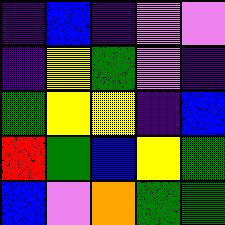[["indigo", "blue", "indigo", "violet", "violet"], ["indigo", "yellow", "green", "violet", "indigo"], ["green", "yellow", "yellow", "indigo", "blue"], ["red", "green", "blue", "yellow", "green"], ["blue", "violet", "orange", "green", "green"]]